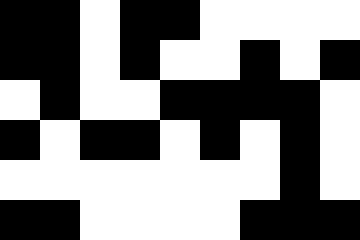[["black", "black", "white", "black", "black", "white", "white", "white", "white"], ["black", "black", "white", "black", "white", "white", "black", "white", "black"], ["white", "black", "white", "white", "black", "black", "black", "black", "white"], ["black", "white", "black", "black", "white", "black", "white", "black", "white"], ["white", "white", "white", "white", "white", "white", "white", "black", "white"], ["black", "black", "white", "white", "white", "white", "black", "black", "black"]]